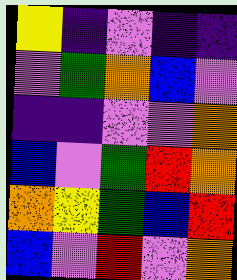[["yellow", "indigo", "violet", "indigo", "indigo"], ["violet", "green", "orange", "blue", "violet"], ["indigo", "indigo", "violet", "violet", "orange"], ["blue", "violet", "green", "red", "orange"], ["orange", "yellow", "green", "blue", "red"], ["blue", "violet", "red", "violet", "orange"]]